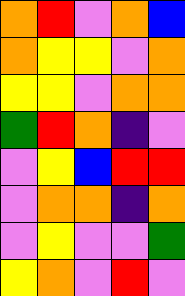[["orange", "red", "violet", "orange", "blue"], ["orange", "yellow", "yellow", "violet", "orange"], ["yellow", "yellow", "violet", "orange", "orange"], ["green", "red", "orange", "indigo", "violet"], ["violet", "yellow", "blue", "red", "red"], ["violet", "orange", "orange", "indigo", "orange"], ["violet", "yellow", "violet", "violet", "green"], ["yellow", "orange", "violet", "red", "violet"]]